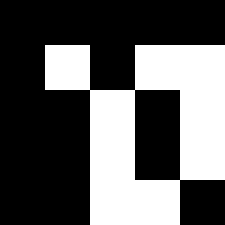[["black", "black", "black", "black", "black"], ["black", "white", "black", "white", "white"], ["black", "black", "white", "black", "white"], ["black", "black", "white", "black", "white"], ["black", "black", "white", "white", "black"]]